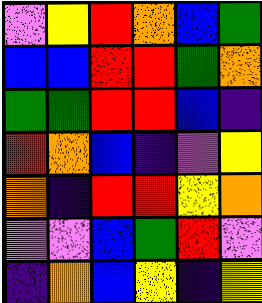[["violet", "yellow", "red", "orange", "blue", "green"], ["blue", "blue", "red", "red", "green", "orange"], ["green", "green", "red", "red", "blue", "indigo"], ["red", "orange", "blue", "indigo", "violet", "yellow"], ["orange", "indigo", "red", "red", "yellow", "orange"], ["violet", "violet", "blue", "green", "red", "violet"], ["indigo", "orange", "blue", "yellow", "indigo", "yellow"]]